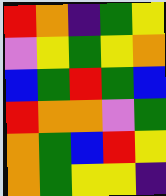[["red", "orange", "indigo", "green", "yellow"], ["violet", "yellow", "green", "yellow", "orange"], ["blue", "green", "red", "green", "blue"], ["red", "orange", "orange", "violet", "green"], ["orange", "green", "blue", "red", "yellow"], ["orange", "green", "yellow", "yellow", "indigo"]]